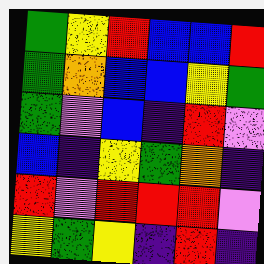[["green", "yellow", "red", "blue", "blue", "red"], ["green", "orange", "blue", "blue", "yellow", "green"], ["green", "violet", "blue", "indigo", "red", "violet"], ["blue", "indigo", "yellow", "green", "orange", "indigo"], ["red", "violet", "red", "red", "red", "violet"], ["yellow", "green", "yellow", "indigo", "red", "indigo"]]